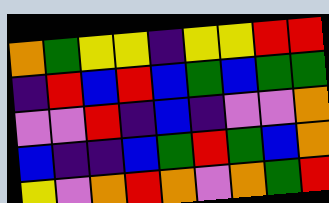[["orange", "green", "yellow", "yellow", "indigo", "yellow", "yellow", "red", "red"], ["indigo", "red", "blue", "red", "blue", "green", "blue", "green", "green"], ["violet", "violet", "red", "indigo", "blue", "indigo", "violet", "violet", "orange"], ["blue", "indigo", "indigo", "blue", "green", "red", "green", "blue", "orange"], ["yellow", "violet", "orange", "red", "orange", "violet", "orange", "green", "red"]]